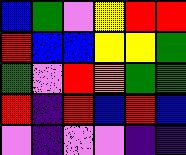[["blue", "green", "violet", "yellow", "red", "red"], ["red", "blue", "blue", "yellow", "yellow", "green"], ["green", "violet", "red", "orange", "green", "green"], ["red", "indigo", "red", "blue", "red", "blue"], ["violet", "indigo", "violet", "violet", "indigo", "indigo"]]